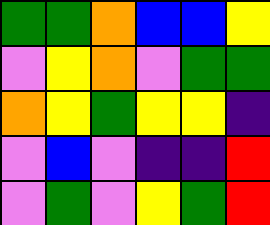[["green", "green", "orange", "blue", "blue", "yellow"], ["violet", "yellow", "orange", "violet", "green", "green"], ["orange", "yellow", "green", "yellow", "yellow", "indigo"], ["violet", "blue", "violet", "indigo", "indigo", "red"], ["violet", "green", "violet", "yellow", "green", "red"]]